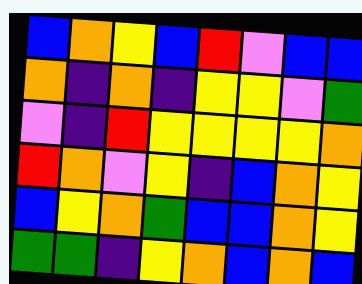[["blue", "orange", "yellow", "blue", "red", "violet", "blue", "blue"], ["orange", "indigo", "orange", "indigo", "yellow", "yellow", "violet", "green"], ["violet", "indigo", "red", "yellow", "yellow", "yellow", "yellow", "orange"], ["red", "orange", "violet", "yellow", "indigo", "blue", "orange", "yellow"], ["blue", "yellow", "orange", "green", "blue", "blue", "orange", "yellow"], ["green", "green", "indigo", "yellow", "orange", "blue", "orange", "blue"]]